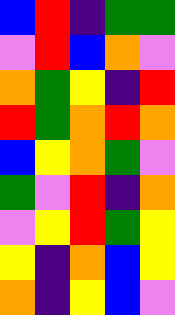[["blue", "red", "indigo", "green", "green"], ["violet", "red", "blue", "orange", "violet"], ["orange", "green", "yellow", "indigo", "red"], ["red", "green", "orange", "red", "orange"], ["blue", "yellow", "orange", "green", "violet"], ["green", "violet", "red", "indigo", "orange"], ["violet", "yellow", "red", "green", "yellow"], ["yellow", "indigo", "orange", "blue", "yellow"], ["orange", "indigo", "yellow", "blue", "violet"]]